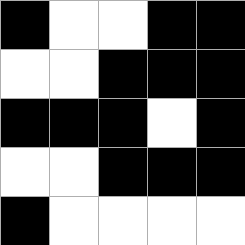[["black", "white", "white", "black", "black"], ["white", "white", "black", "black", "black"], ["black", "black", "black", "white", "black"], ["white", "white", "black", "black", "black"], ["black", "white", "white", "white", "white"]]